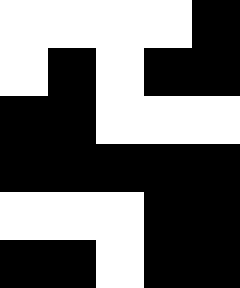[["white", "white", "white", "white", "black"], ["white", "black", "white", "black", "black"], ["black", "black", "white", "white", "white"], ["black", "black", "black", "black", "black"], ["white", "white", "white", "black", "black"], ["black", "black", "white", "black", "black"]]